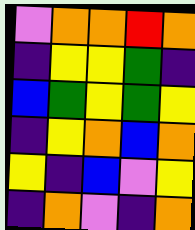[["violet", "orange", "orange", "red", "orange"], ["indigo", "yellow", "yellow", "green", "indigo"], ["blue", "green", "yellow", "green", "yellow"], ["indigo", "yellow", "orange", "blue", "orange"], ["yellow", "indigo", "blue", "violet", "yellow"], ["indigo", "orange", "violet", "indigo", "orange"]]